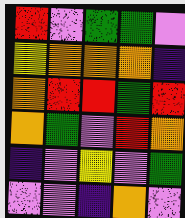[["red", "violet", "green", "green", "violet"], ["yellow", "orange", "orange", "orange", "indigo"], ["orange", "red", "red", "green", "red"], ["orange", "green", "violet", "red", "orange"], ["indigo", "violet", "yellow", "violet", "green"], ["violet", "violet", "indigo", "orange", "violet"]]